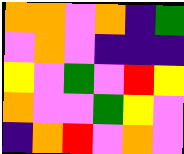[["orange", "orange", "violet", "orange", "indigo", "green"], ["violet", "orange", "violet", "indigo", "indigo", "indigo"], ["yellow", "violet", "green", "violet", "red", "yellow"], ["orange", "violet", "violet", "green", "yellow", "violet"], ["indigo", "orange", "red", "violet", "orange", "violet"]]